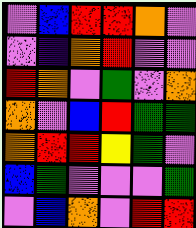[["violet", "blue", "red", "red", "orange", "violet"], ["violet", "indigo", "orange", "red", "violet", "violet"], ["red", "orange", "violet", "green", "violet", "orange"], ["orange", "violet", "blue", "red", "green", "green"], ["orange", "red", "red", "yellow", "green", "violet"], ["blue", "green", "violet", "violet", "violet", "green"], ["violet", "blue", "orange", "violet", "red", "red"]]